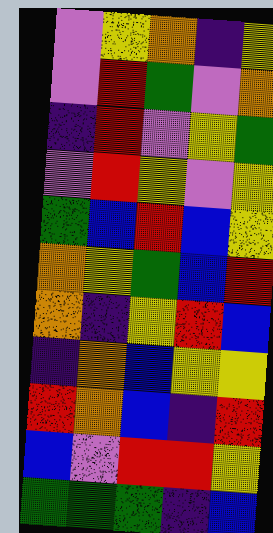[["violet", "yellow", "orange", "indigo", "yellow"], ["violet", "red", "green", "violet", "orange"], ["indigo", "red", "violet", "yellow", "green"], ["violet", "red", "yellow", "violet", "yellow"], ["green", "blue", "red", "blue", "yellow"], ["orange", "yellow", "green", "blue", "red"], ["orange", "indigo", "yellow", "red", "blue"], ["indigo", "orange", "blue", "yellow", "yellow"], ["red", "orange", "blue", "indigo", "red"], ["blue", "violet", "red", "red", "yellow"], ["green", "green", "green", "indigo", "blue"]]